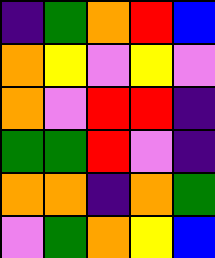[["indigo", "green", "orange", "red", "blue"], ["orange", "yellow", "violet", "yellow", "violet"], ["orange", "violet", "red", "red", "indigo"], ["green", "green", "red", "violet", "indigo"], ["orange", "orange", "indigo", "orange", "green"], ["violet", "green", "orange", "yellow", "blue"]]